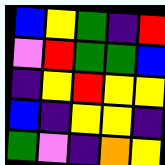[["blue", "yellow", "green", "indigo", "red"], ["violet", "red", "green", "green", "blue"], ["indigo", "yellow", "red", "yellow", "yellow"], ["blue", "indigo", "yellow", "yellow", "indigo"], ["green", "violet", "indigo", "orange", "yellow"]]